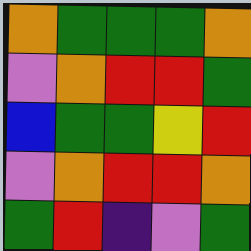[["orange", "green", "green", "green", "orange"], ["violet", "orange", "red", "red", "green"], ["blue", "green", "green", "yellow", "red"], ["violet", "orange", "red", "red", "orange"], ["green", "red", "indigo", "violet", "green"]]